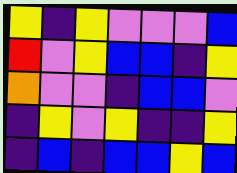[["yellow", "indigo", "yellow", "violet", "violet", "violet", "blue"], ["red", "violet", "yellow", "blue", "blue", "indigo", "yellow"], ["orange", "violet", "violet", "indigo", "blue", "blue", "violet"], ["indigo", "yellow", "violet", "yellow", "indigo", "indigo", "yellow"], ["indigo", "blue", "indigo", "blue", "blue", "yellow", "blue"]]